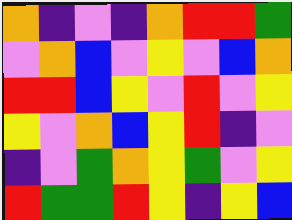[["orange", "indigo", "violet", "indigo", "orange", "red", "red", "green"], ["violet", "orange", "blue", "violet", "yellow", "violet", "blue", "orange"], ["red", "red", "blue", "yellow", "violet", "red", "violet", "yellow"], ["yellow", "violet", "orange", "blue", "yellow", "red", "indigo", "violet"], ["indigo", "violet", "green", "orange", "yellow", "green", "violet", "yellow"], ["red", "green", "green", "red", "yellow", "indigo", "yellow", "blue"]]